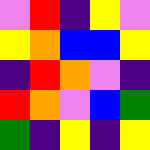[["violet", "red", "indigo", "yellow", "violet"], ["yellow", "orange", "blue", "blue", "yellow"], ["indigo", "red", "orange", "violet", "indigo"], ["red", "orange", "violet", "blue", "green"], ["green", "indigo", "yellow", "indigo", "yellow"]]